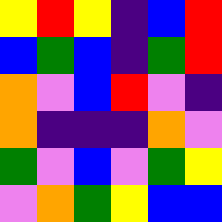[["yellow", "red", "yellow", "indigo", "blue", "red"], ["blue", "green", "blue", "indigo", "green", "red"], ["orange", "violet", "blue", "red", "violet", "indigo"], ["orange", "indigo", "indigo", "indigo", "orange", "violet"], ["green", "violet", "blue", "violet", "green", "yellow"], ["violet", "orange", "green", "yellow", "blue", "blue"]]